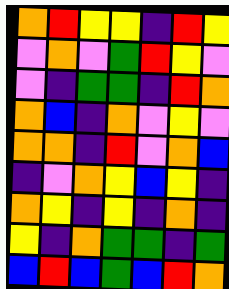[["orange", "red", "yellow", "yellow", "indigo", "red", "yellow"], ["violet", "orange", "violet", "green", "red", "yellow", "violet"], ["violet", "indigo", "green", "green", "indigo", "red", "orange"], ["orange", "blue", "indigo", "orange", "violet", "yellow", "violet"], ["orange", "orange", "indigo", "red", "violet", "orange", "blue"], ["indigo", "violet", "orange", "yellow", "blue", "yellow", "indigo"], ["orange", "yellow", "indigo", "yellow", "indigo", "orange", "indigo"], ["yellow", "indigo", "orange", "green", "green", "indigo", "green"], ["blue", "red", "blue", "green", "blue", "red", "orange"]]